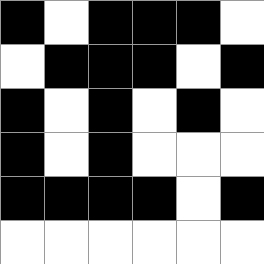[["black", "white", "black", "black", "black", "white"], ["white", "black", "black", "black", "white", "black"], ["black", "white", "black", "white", "black", "white"], ["black", "white", "black", "white", "white", "white"], ["black", "black", "black", "black", "white", "black"], ["white", "white", "white", "white", "white", "white"]]